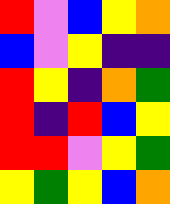[["red", "violet", "blue", "yellow", "orange"], ["blue", "violet", "yellow", "indigo", "indigo"], ["red", "yellow", "indigo", "orange", "green"], ["red", "indigo", "red", "blue", "yellow"], ["red", "red", "violet", "yellow", "green"], ["yellow", "green", "yellow", "blue", "orange"]]